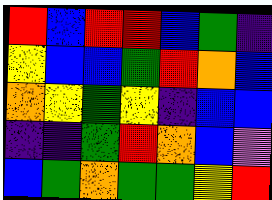[["red", "blue", "red", "red", "blue", "green", "indigo"], ["yellow", "blue", "blue", "green", "red", "orange", "blue"], ["orange", "yellow", "green", "yellow", "indigo", "blue", "blue"], ["indigo", "indigo", "green", "red", "orange", "blue", "violet"], ["blue", "green", "orange", "green", "green", "yellow", "red"]]